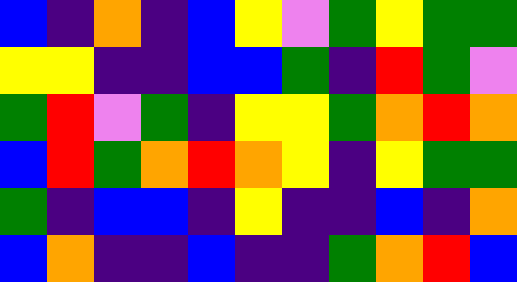[["blue", "indigo", "orange", "indigo", "blue", "yellow", "violet", "green", "yellow", "green", "green"], ["yellow", "yellow", "indigo", "indigo", "blue", "blue", "green", "indigo", "red", "green", "violet"], ["green", "red", "violet", "green", "indigo", "yellow", "yellow", "green", "orange", "red", "orange"], ["blue", "red", "green", "orange", "red", "orange", "yellow", "indigo", "yellow", "green", "green"], ["green", "indigo", "blue", "blue", "indigo", "yellow", "indigo", "indigo", "blue", "indigo", "orange"], ["blue", "orange", "indigo", "indigo", "blue", "indigo", "indigo", "green", "orange", "red", "blue"]]